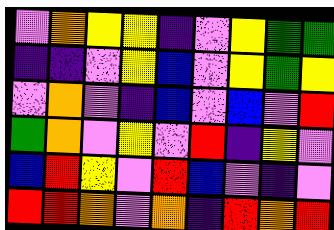[["violet", "orange", "yellow", "yellow", "indigo", "violet", "yellow", "green", "green"], ["indigo", "indigo", "violet", "yellow", "blue", "violet", "yellow", "green", "yellow"], ["violet", "orange", "violet", "indigo", "blue", "violet", "blue", "violet", "red"], ["green", "orange", "violet", "yellow", "violet", "red", "indigo", "yellow", "violet"], ["blue", "red", "yellow", "violet", "red", "blue", "violet", "indigo", "violet"], ["red", "red", "orange", "violet", "orange", "indigo", "red", "orange", "red"]]